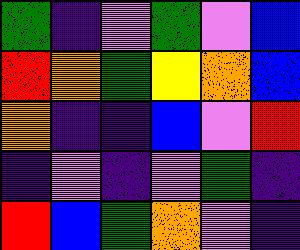[["green", "indigo", "violet", "green", "violet", "blue"], ["red", "orange", "green", "yellow", "orange", "blue"], ["orange", "indigo", "indigo", "blue", "violet", "red"], ["indigo", "violet", "indigo", "violet", "green", "indigo"], ["red", "blue", "green", "orange", "violet", "indigo"]]